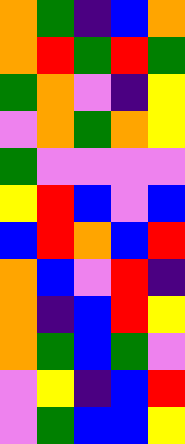[["orange", "green", "indigo", "blue", "orange"], ["orange", "red", "green", "red", "green"], ["green", "orange", "violet", "indigo", "yellow"], ["violet", "orange", "green", "orange", "yellow"], ["green", "violet", "violet", "violet", "violet"], ["yellow", "red", "blue", "violet", "blue"], ["blue", "red", "orange", "blue", "red"], ["orange", "blue", "violet", "red", "indigo"], ["orange", "indigo", "blue", "red", "yellow"], ["orange", "green", "blue", "green", "violet"], ["violet", "yellow", "indigo", "blue", "red"], ["violet", "green", "blue", "blue", "yellow"]]